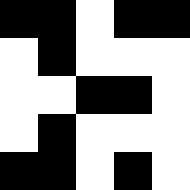[["black", "black", "white", "black", "black"], ["white", "black", "white", "white", "white"], ["white", "white", "black", "black", "white"], ["white", "black", "white", "white", "white"], ["black", "black", "white", "black", "white"]]